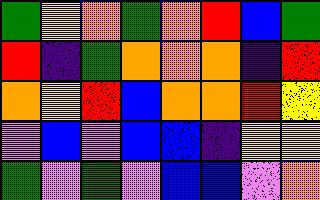[["green", "yellow", "orange", "green", "orange", "red", "blue", "green"], ["red", "indigo", "green", "orange", "orange", "orange", "indigo", "red"], ["orange", "yellow", "red", "blue", "orange", "orange", "red", "yellow"], ["violet", "blue", "violet", "blue", "blue", "indigo", "yellow", "yellow"], ["green", "violet", "green", "violet", "blue", "blue", "violet", "orange"]]